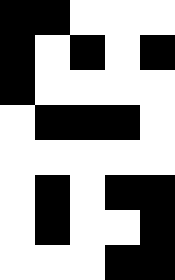[["black", "black", "white", "white", "white"], ["black", "white", "black", "white", "black"], ["black", "white", "white", "white", "white"], ["white", "black", "black", "black", "white"], ["white", "white", "white", "white", "white"], ["white", "black", "white", "black", "black"], ["white", "black", "white", "white", "black"], ["white", "white", "white", "black", "black"]]